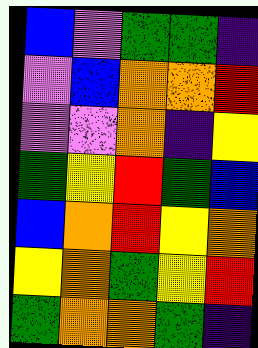[["blue", "violet", "green", "green", "indigo"], ["violet", "blue", "orange", "orange", "red"], ["violet", "violet", "orange", "indigo", "yellow"], ["green", "yellow", "red", "green", "blue"], ["blue", "orange", "red", "yellow", "orange"], ["yellow", "orange", "green", "yellow", "red"], ["green", "orange", "orange", "green", "indigo"]]